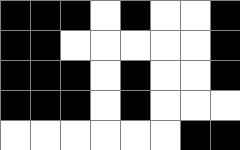[["black", "black", "black", "white", "black", "white", "white", "black"], ["black", "black", "white", "white", "white", "white", "white", "black"], ["black", "black", "black", "white", "black", "white", "white", "black"], ["black", "black", "black", "white", "black", "white", "white", "white"], ["white", "white", "white", "white", "white", "white", "black", "black"]]